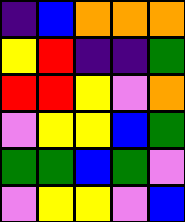[["indigo", "blue", "orange", "orange", "orange"], ["yellow", "red", "indigo", "indigo", "green"], ["red", "red", "yellow", "violet", "orange"], ["violet", "yellow", "yellow", "blue", "green"], ["green", "green", "blue", "green", "violet"], ["violet", "yellow", "yellow", "violet", "blue"]]